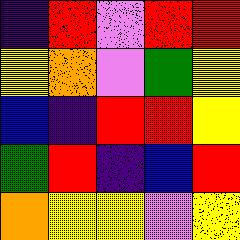[["indigo", "red", "violet", "red", "red"], ["yellow", "orange", "violet", "green", "yellow"], ["blue", "indigo", "red", "red", "yellow"], ["green", "red", "indigo", "blue", "red"], ["orange", "yellow", "yellow", "violet", "yellow"]]